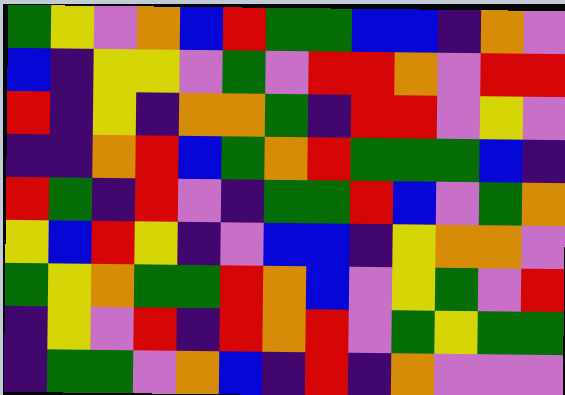[["green", "yellow", "violet", "orange", "blue", "red", "green", "green", "blue", "blue", "indigo", "orange", "violet"], ["blue", "indigo", "yellow", "yellow", "violet", "green", "violet", "red", "red", "orange", "violet", "red", "red"], ["red", "indigo", "yellow", "indigo", "orange", "orange", "green", "indigo", "red", "red", "violet", "yellow", "violet"], ["indigo", "indigo", "orange", "red", "blue", "green", "orange", "red", "green", "green", "green", "blue", "indigo"], ["red", "green", "indigo", "red", "violet", "indigo", "green", "green", "red", "blue", "violet", "green", "orange"], ["yellow", "blue", "red", "yellow", "indigo", "violet", "blue", "blue", "indigo", "yellow", "orange", "orange", "violet"], ["green", "yellow", "orange", "green", "green", "red", "orange", "blue", "violet", "yellow", "green", "violet", "red"], ["indigo", "yellow", "violet", "red", "indigo", "red", "orange", "red", "violet", "green", "yellow", "green", "green"], ["indigo", "green", "green", "violet", "orange", "blue", "indigo", "red", "indigo", "orange", "violet", "violet", "violet"]]